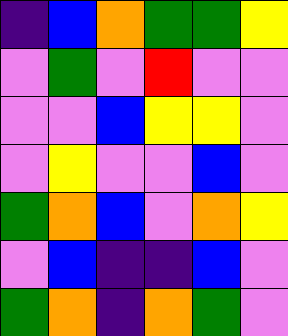[["indigo", "blue", "orange", "green", "green", "yellow"], ["violet", "green", "violet", "red", "violet", "violet"], ["violet", "violet", "blue", "yellow", "yellow", "violet"], ["violet", "yellow", "violet", "violet", "blue", "violet"], ["green", "orange", "blue", "violet", "orange", "yellow"], ["violet", "blue", "indigo", "indigo", "blue", "violet"], ["green", "orange", "indigo", "orange", "green", "violet"]]